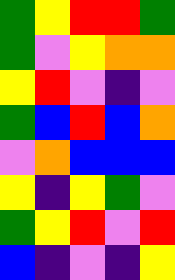[["green", "yellow", "red", "red", "green"], ["green", "violet", "yellow", "orange", "orange"], ["yellow", "red", "violet", "indigo", "violet"], ["green", "blue", "red", "blue", "orange"], ["violet", "orange", "blue", "blue", "blue"], ["yellow", "indigo", "yellow", "green", "violet"], ["green", "yellow", "red", "violet", "red"], ["blue", "indigo", "violet", "indigo", "yellow"]]